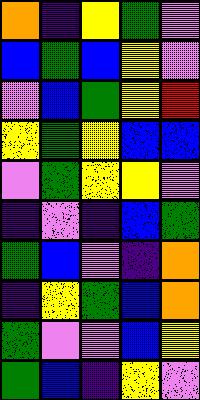[["orange", "indigo", "yellow", "green", "violet"], ["blue", "green", "blue", "yellow", "violet"], ["violet", "blue", "green", "yellow", "red"], ["yellow", "green", "yellow", "blue", "blue"], ["violet", "green", "yellow", "yellow", "violet"], ["indigo", "violet", "indigo", "blue", "green"], ["green", "blue", "violet", "indigo", "orange"], ["indigo", "yellow", "green", "blue", "orange"], ["green", "violet", "violet", "blue", "yellow"], ["green", "blue", "indigo", "yellow", "violet"]]